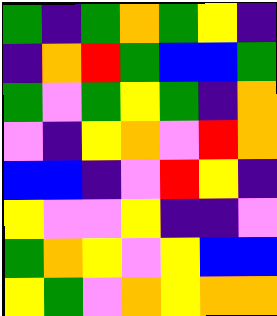[["green", "indigo", "green", "orange", "green", "yellow", "indigo"], ["indigo", "orange", "red", "green", "blue", "blue", "green"], ["green", "violet", "green", "yellow", "green", "indigo", "orange"], ["violet", "indigo", "yellow", "orange", "violet", "red", "orange"], ["blue", "blue", "indigo", "violet", "red", "yellow", "indigo"], ["yellow", "violet", "violet", "yellow", "indigo", "indigo", "violet"], ["green", "orange", "yellow", "violet", "yellow", "blue", "blue"], ["yellow", "green", "violet", "orange", "yellow", "orange", "orange"]]